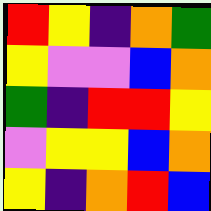[["red", "yellow", "indigo", "orange", "green"], ["yellow", "violet", "violet", "blue", "orange"], ["green", "indigo", "red", "red", "yellow"], ["violet", "yellow", "yellow", "blue", "orange"], ["yellow", "indigo", "orange", "red", "blue"]]